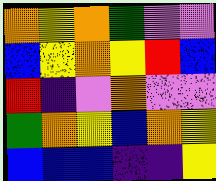[["orange", "yellow", "orange", "green", "violet", "violet"], ["blue", "yellow", "orange", "yellow", "red", "blue"], ["red", "indigo", "violet", "orange", "violet", "violet"], ["green", "orange", "yellow", "blue", "orange", "yellow"], ["blue", "blue", "blue", "indigo", "indigo", "yellow"]]